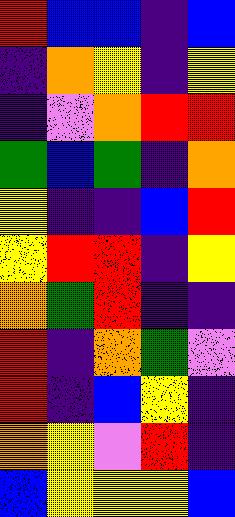[["red", "blue", "blue", "indigo", "blue"], ["indigo", "orange", "yellow", "indigo", "yellow"], ["indigo", "violet", "orange", "red", "red"], ["green", "blue", "green", "indigo", "orange"], ["yellow", "indigo", "indigo", "blue", "red"], ["yellow", "red", "red", "indigo", "yellow"], ["orange", "green", "red", "indigo", "indigo"], ["red", "indigo", "orange", "green", "violet"], ["red", "indigo", "blue", "yellow", "indigo"], ["orange", "yellow", "violet", "red", "indigo"], ["blue", "yellow", "yellow", "yellow", "blue"]]